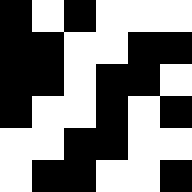[["black", "white", "black", "white", "white", "white"], ["black", "black", "white", "white", "black", "black"], ["black", "black", "white", "black", "black", "white"], ["black", "white", "white", "black", "white", "black"], ["white", "white", "black", "black", "white", "white"], ["white", "black", "black", "white", "white", "black"]]